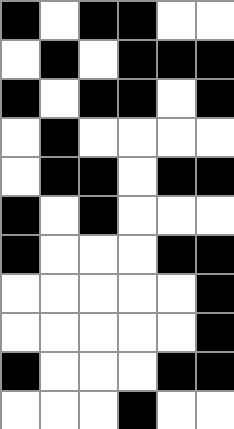[["black", "white", "black", "black", "white", "white"], ["white", "black", "white", "black", "black", "black"], ["black", "white", "black", "black", "white", "black"], ["white", "black", "white", "white", "white", "white"], ["white", "black", "black", "white", "black", "black"], ["black", "white", "black", "white", "white", "white"], ["black", "white", "white", "white", "black", "black"], ["white", "white", "white", "white", "white", "black"], ["white", "white", "white", "white", "white", "black"], ["black", "white", "white", "white", "black", "black"], ["white", "white", "white", "black", "white", "white"]]